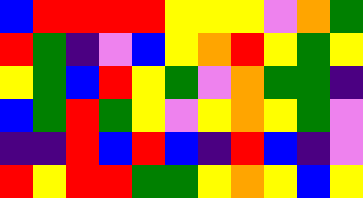[["blue", "red", "red", "red", "red", "yellow", "yellow", "yellow", "violet", "orange", "green"], ["red", "green", "indigo", "violet", "blue", "yellow", "orange", "red", "yellow", "green", "yellow"], ["yellow", "green", "blue", "red", "yellow", "green", "violet", "orange", "green", "green", "indigo"], ["blue", "green", "red", "green", "yellow", "violet", "yellow", "orange", "yellow", "green", "violet"], ["indigo", "indigo", "red", "blue", "red", "blue", "indigo", "red", "blue", "indigo", "violet"], ["red", "yellow", "red", "red", "green", "green", "yellow", "orange", "yellow", "blue", "yellow"]]